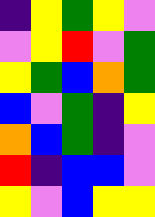[["indigo", "yellow", "green", "yellow", "violet"], ["violet", "yellow", "red", "violet", "green"], ["yellow", "green", "blue", "orange", "green"], ["blue", "violet", "green", "indigo", "yellow"], ["orange", "blue", "green", "indigo", "violet"], ["red", "indigo", "blue", "blue", "violet"], ["yellow", "violet", "blue", "yellow", "yellow"]]